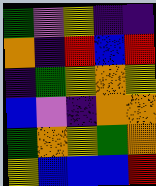[["green", "violet", "yellow", "indigo", "indigo"], ["orange", "indigo", "red", "blue", "red"], ["indigo", "green", "yellow", "orange", "yellow"], ["blue", "violet", "indigo", "orange", "orange"], ["green", "orange", "yellow", "green", "orange"], ["yellow", "blue", "blue", "blue", "red"]]